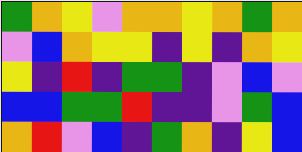[["green", "orange", "yellow", "violet", "orange", "orange", "yellow", "orange", "green", "orange"], ["violet", "blue", "orange", "yellow", "yellow", "indigo", "yellow", "indigo", "orange", "yellow"], ["yellow", "indigo", "red", "indigo", "green", "green", "indigo", "violet", "blue", "violet"], ["blue", "blue", "green", "green", "red", "indigo", "indigo", "violet", "green", "blue"], ["orange", "red", "violet", "blue", "indigo", "green", "orange", "indigo", "yellow", "blue"]]